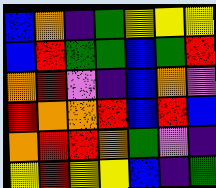[["blue", "orange", "indigo", "green", "yellow", "yellow", "yellow"], ["blue", "red", "green", "green", "blue", "green", "red"], ["orange", "red", "violet", "indigo", "blue", "orange", "violet"], ["red", "orange", "orange", "red", "blue", "red", "blue"], ["orange", "red", "red", "orange", "green", "violet", "indigo"], ["yellow", "red", "yellow", "yellow", "blue", "indigo", "green"]]